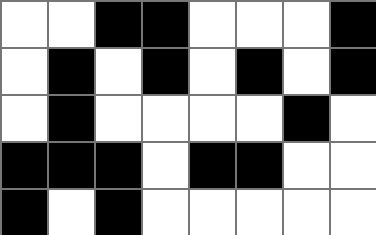[["white", "white", "black", "black", "white", "white", "white", "black"], ["white", "black", "white", "black", "white", "black", "white", "black"], ["white", "black", "white", "white", "white", "white", "black", "white"], ["black", "black", "black", "white", "black", "black", "white", "white"], ["black", "white", "black", "white", "white", "white", "white", "white"]]